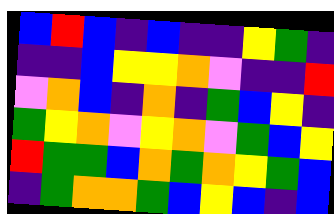[["blue", "red", "blue", "indigo", "blue", "indigo", "indigo", "yellow", "green", "indigo"], ["indigo", "indigo", "blue", "yellow", "yellow", "orange", "violet", "indigo", "indigo", "red"], ["violet", "orange", "blue", "indigo", "orange", "indigo", "green", "blue", "yellow", "indigo"], ["green", "yellow", "orange", "violet", "yellow", "orange", "violet", "green", "blue", "yellow"], ["red", "green", "green", "blue", "orange", "green", "orange", "yellow", "green", "blue"], ["indigo", "green", "orange", "orange", "green", "blue", "yellow", "blue", "indigo", "blue"]]